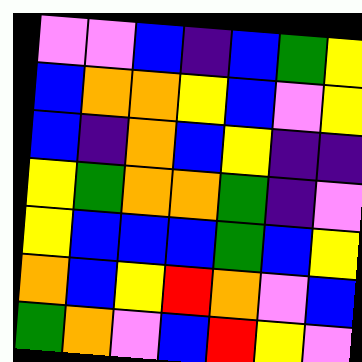[["violet", "violet", "blue", "indigo", "blue", "green", "yellow"], ["blue", "orange", "orange", "yellow", "blue", "violet", "yellow"], ["blue", "indigo", "orange", "blue", "yellow", "indigo", "indigo"], ["yellow", "green", "orange", "orange", "green", "indigo", "violet"], ["yellow", "blue", "blue", "blue", "green", "blue", "yellow"], ["orange", "blue", "yellow", "red", "orange", "violet", "blue"], ["green", "orange", "violet", "blue", "red", "yellow", "violet"]]